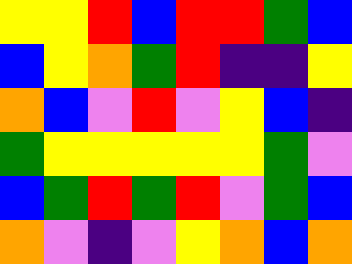[["yellow", "yellow", "red", "blue", "red", "red", "green", "blue"], ["blue", "yellow", "orange", "green", "red", "indigo", "indigo", "yellow"], ["orange", "blue", "violet", "red", "violet", "yellow", "blue", "indigo"], ["green", "yellow", "yellow", "yellow", "yellow", "yellow", "green", "violet"], ["blue", "green", "red", "green", "red", "violet", "green", "blue"], ["orange", "violet", "indigo", "violet", "yellow", "orange", "blue", "orange"]]